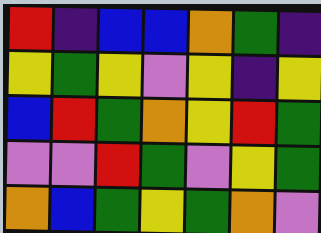[["red", "indigo", "blue", "blue", "orange", "green", "indigo"], ["yellow", "green", "yellow", "violet", "yellow", "indigo", "yellow"], ["blue", "red", "green", "orange", "yellow", "red", "green"], ["violet", "violet", "red", "green", "violet", "yellow", "green"], ["orange", "blue", "green", "yellow", "green", "orange", "violet"]]